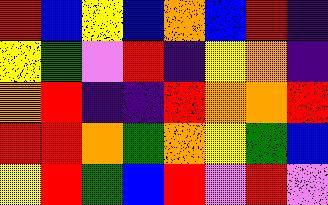[["red", "blue", "yellow", "blue", "orange", "blue", "red", "indigo"], ["yellow", "green", "violet", "red", "indigo", "yellow", "orange", "indigo"], ["orange", "red", "indigo", "indigo", "red", "orange", "orange", "red"], ["red", "red", "orange", "green", "orange", "yellow", "green", "blue"], ["yellow", "red", "green", "blue", "red", "violet", "red", "violet"]]